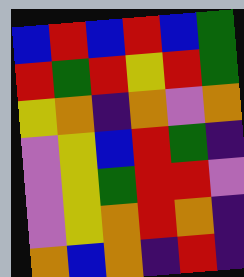[["blue", "red", "blue", "red", "blue", "green"], ["red", "green", "red", "yellow", "red", "green"], ["yellow", "orange", "indigo", "orange", "violet", "orange"], ["violet", "yellow", "blue", "red", "green", "indigo"], ["violet", "yellow", "green", "red", "red", "violet"], ["violet", "yellow", "orange", "red", "orange", "indigo"], ["orange", "blue", "orange", "indigo", "red", "indigo"]]